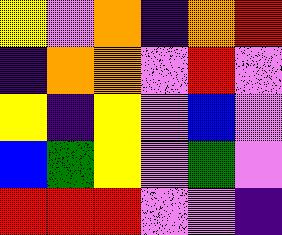[["yellow", "violet", "orange", "indigo", "orange", "red"], ["indigo", "orange", "orange", "violet", "red", "violet"], ["yellow", "indigo", "yellow", "violet", "blue", "violet"], ["blue", "green", "yellow", "violet", "green", "violet"], ["red", "red", "red", "violet", "violet", "indigo"]]